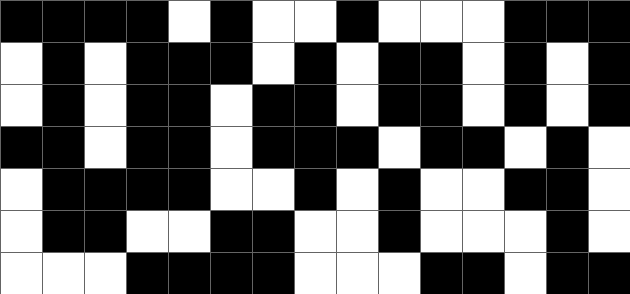[["black", "black", "black", "black", "white", "black", "white", "white", "black", "white", "white", "white", "black", "black", "black"], ["white", "black", "white", "black", "black", "black", "white", "black", "white", "black", "black", "white", "black", "white", "black"], ["white", "black", "white", "black", "black", "white", "black", "black", "white", "black", "black", "white", "black", "white", "black"], ["black", "black", "white", "black", "black", "white", "black", "black", "black", "white", "black", "black", "white", "black", "white"], ["white", "black", "black", "black", "black", "white", "white", "black", "white", "black", "white", "white", "black", "black", "white"], ["white", "black", "black", "white", "white", "black", "black", "white", "white", "black", "white", "white", "white", "black", "white"], ["white", "white", "white", "black", "black", "black", "black", "white", "white", "white", "black", "black", "white", "black", "black"]]